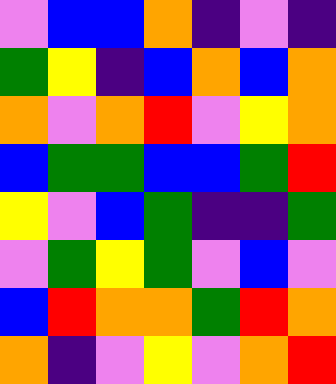[["violet", "blue", "blue", "orange", "indigo", "violet", "indigo"], ["green", "yellow", "indigo", "blue", "orange", "blue", "orange"], ["orange", "violet", "orange", "red", "violet", "yellow", "orange"], ["blue", "green", "green", "blue", "blue", "green", "red"], ["yellow", "violet", "blue", "green", "indigo", "indigo", "green"], ["violet", "green", "yellow", "green", "violet", "blue", "violet"], ["blue", "red", "orange", "orange", "green", "red", "orange"], ["orange", "indigo", "violet", "yellow", "violet", "orange", "red"]]